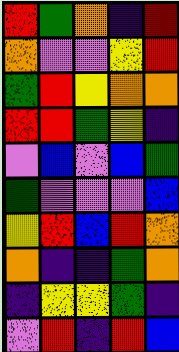[["red", "green", "orange", "indigo", "red"], ["orange", "violet", "violet", "yellow", "red"], ["green", "red", "yellow", "orange", "orange"], ["red", "red", "green", "yellow", "indigo"], ["violet", "blue", "violet", "blue", "green"], ["green", "violet", "violet", "violet", "blue"], ["yellow", "red", "blue", "red", "orange"], ["orange", "indigo", "indigo", "green", "orange"], ["indigo", "yellow", "yellow", "green", "indigo"], ["violet", "red", "indigo", "red", "blue"]]